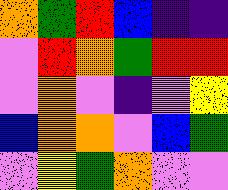[["orange", "green", "red", "blue", "indigo", "indigo"], ["violet", "red", "orange", "green", "red", "red"], ["violet", "orange", "violet", "indigo", "violet", "yellow"], ["blue", "orange", "orange", "violet", "blue", "green"], ["violet", "yellow", "green", "orange", "violet", "violet"]]